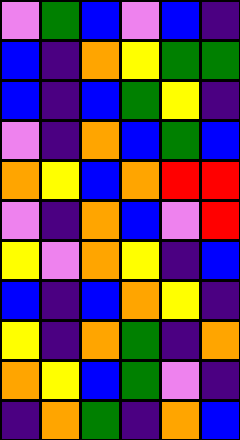[["violet", "green", "blue", "violet", "blue", "indigo"], ["blue", "indigo", "orange", "yellow", "green", "green"], ["blue", "indigo", "blue", "green", "yellow", "indigo"], ["violet", "indigo", "orange", "blue", "green", "blue"], ["orange", "yellow", "blue", "orange", "red", "red"], ["violet", "indigo", "orange", "blue", "violet", "red"], ["yellow", "violet", "orange", "yellow", "indigo", "blue"], ["blue", "indigo", "blue", "orange", "yellow", "indigo"], ["yellow", "indigo", "orange", "green", "indigo", "orange"], ["orange", "yellow", "blue", "green", "violet", "indigo"], ["indigo", "orange", "green", "indigo", "orange", "blue"]]